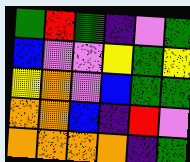[["green", "red", "green", "indigo", "violet", "green"], ["blue", "violet", "violet", "yellow", "green", "yellow"], ["yellow", "orange", "violet", "blue", "green", "green"], ["orange", "orange", "blue", "indigo", "red", "violet"], ["orange", "orange", "orange", "orange", "indigo", "green"]]